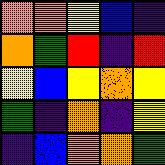[["orange", "orange", "yellow", "blue", "indigo"], ["orange", "green", "red", "indigo", "red"], ["yellow", "blue", "yellow", "orange", "yellow"], ["green", "indigo", "orange", "indigo", "yellow"], ["indigo", "blue", "orange", "orange", "green"]]